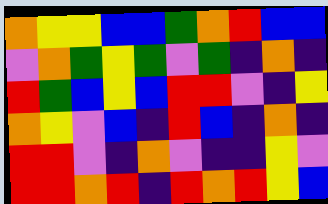[["orange", "yellow", "yellow", "blue", "blue", "green", "orange", "red", "blue", "blue"], ["violet", "orange", "green", "yellow", "green", "violet", "green", "indigo", "orange", "indigo"], ["red", "green", "blue", "yellow", "blue", "red", "red", "violet", "indigo", "yellow"], ["orange", "yellow", "violet", "blue", "indigo", "red", "blue", "indigo", "orange", "indigo"], ["red", "red", "violet", "indigo", "orange", "violet", "indigo", "indigo", "yellow", "violet"], ["red", "red", "orange", "red", "indigo", "red", "orange", "red", "yellow", "blue"]]